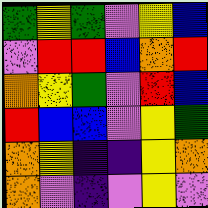[["green", "yellow", "green", "violet", "yellow", "blue"], ["violet", "red", "red", "blue", "orange", "red"], ["orange", "yellow", "green", "violet", "red", "blue"], ["red", "blue", "blue", "violet", "yellow", "green"], ["orange", "yellow", "indigo", "indigo", "yellow", "orange"], ["orange", "violet", "indigo", "violet", "yellow", "violet"]]